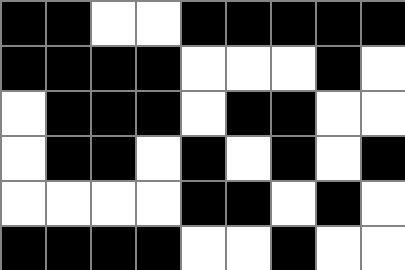[["black", "black", "white", "white", "black", "black", "black", "black", "black"], ["black", "black", "black", "black", "white", "white", "white", "black", "white"], ["white", "black", "black", "black", "white", "black", "black", "white", "white"], ["white", "black", "black", "white", "black", "white", "black", "white", "black"], ["white", "white", "white", "white", "black", "black", "white", "black", "white"], ["black", "black", "black", "black", "white", "white", "black", "white", "white"]]